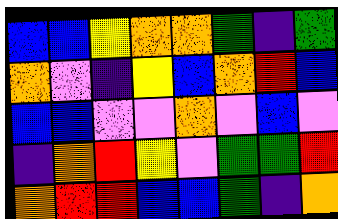[["blue", "blue", "yellow", "orange", "orange", "green", "indigo", "green"], ["orange", "violet", "indigo", "yellow", "blue", "orange", "red", "blue"], ["blue", "blue", "violet", "violet", "orange", "violet", "blue", "violet"], ["indigo", "orange", "red", "yellow", "violet", "green", "green", "red"], ["orange", "red", "red", "blue", "blue", "green", "indigo", "orange"]]